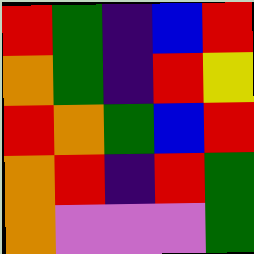[["red", "green", "indigo", "blue", "red"], ["orange", "green", "indigo", "red", "yellow"], ["red", "orange", "green", "blue", "red"], ["orange", "red", "indigo", "red", "green"], ["orange", "violet", "violet", "violet", "green"]]